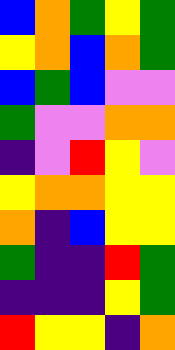[["blue", "orange", "green", "yellow", "green"], ["yellow", "orange", "blue", "orange", "green"], ["blue", "green", "blue", "violet", "violet"], ["green", "violet", "violet", "orange", "orange"], ["indigo", "violet", "red", "yellow", "violet"], ["yellow", "orange", "orange", "yellow", "yellow"], ["orange", "indigo", "blue", "yellow", "yellow"], ["green", "indigo", "indigo", "red", "green"], ["indigo", "indigo", "indigo", "yellow", "green"], ["red", "yellow", "yellow", "indigo", "orange"]]